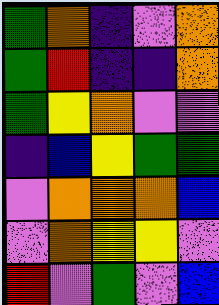[["green", "orange", "indigo", "violet", "orange"], ["green", "red", "indigo", "indigo", "orange"], ["green", "yellow", "orange", "violet", "violet"], ["indigo", "blue", "yellow", "green", "green"], ["violet", "orange", "orange", "orange", "blue"], ["violet", "orange", "yellow", "yellow", "violet"], ["red", "violet", "green", "violet", "blue"]]